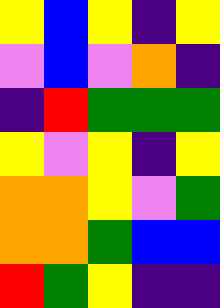[["yellow", "blue", "yellow", "indigo", "yellow"], ["violet", "blue", "violet", "orange", "indigo"], ["indigo", "red", "green", "green", "green"], ["yellow", "violet", "yellow", "indigo", "yellow"], ["orange", "orange", "yellow", "violet", "green"], ["orange", "orange", "green", "blue", "blue"], ["red", "green", "yellow", "indigo", "indigo"]]